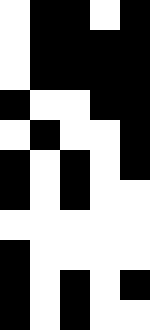[["white", "black", "black", "white", "black"], ["white", "black", "black", "black", "black"], ["white", "black", "black", "black", "black"], ["black", "white", "white", "black", "black"], ["white", "black", "white", "white", "black"], ["black", "white", "black", "white", "black"], ["black", "white", "black", "white", "white"], ["white", "white", "white", "white", "white"], ["black", "white", "white", "white", "white"], ["black", "white", "black", "white", "black"], ["black", "white", "black", "white", "white"]]